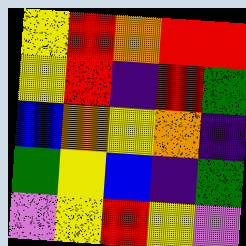[["yellow", "red", "orange", "red", "red"], ["yellow", "red", "indigo", "red", "green"], ["blue", "orange", "yellow", "orange", "indigo"], ["green", "yellow", "blue", "indigo", "green"], ["violet", "yellow", "red", "yellow", "violet"]]